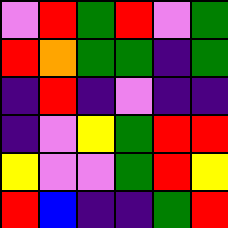[["violet", "red", "green", "red", "violet", "green"], ["red", "orange", "green", "green", "indigo", "green"], ["indigo", "red", "indigo", "violet", "indigo", "indigo"], ["indigo", "violet", "yellow", "green", "red", "red"], ["yellow", "violet", "violet", "green", "red", "yellow"], ["red", "blue", "indigo", "indigo", "green", "red"]]